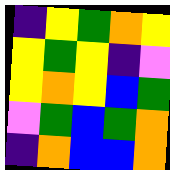[["indigo", "yellow", "green", "orange", "yellow"], ["yellow", "green", "yellow", "indigo", "violet"], ["yellow", "orange", "yellow", "blue", "green"], ["violet", "green", "blue", "green", "orange"], ["indigo", "orange", "blue", "blue", "orange"]]